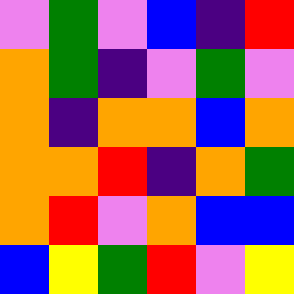[["violet", "green", "violet", "blue", "indigo", "red"], ["orange", "green", "indigo", "violet", "green", "violet"], ["orange", "indigo", "orange", "orange", "blue", "orange"], ["orange", "orange", "red", "indigo", "orange", "green"], ["orange", "red", "violet", "orange", "blue", "blue"], ["blue", "yellow", "green", "red", "violet", "yellow"]]